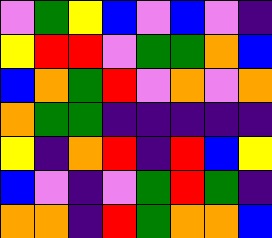[["violet", "green", "yellow", "blue", "violet", "blue", "violet", "indigo"], ["yellow", "red", "red", "violet", "green", "green", "orange", "blue"], ["blue", "orange", "green", "red", "violet", "orange", "violet", "orange"], ["orange", "green", "green", "indigo", "indigo", "indigo", "indigo", "indigo"], ["yellow", "indigo", "orange", "red", "indigo", "red", "blue", "yellow"], ["blue", "violet", "indigo", "violet", "green", "red", "green", "indigo"], ["orange", "orange", "indigo", "red", "green", "orange", "orange", "blue"]]